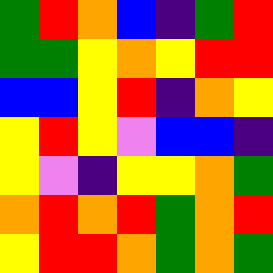[["green", "red", "orange", "blue", "indigo", "green", "red"], ["green", "green", "yellow", "orange", "yellow", "red", "red"], ["blue", "blue", "yellow", "red", "indigo", "orange", "yellow"], ["yellow", "red", "yellow", "violet", "blue", "blue", "indigo"], ["yellow", "violet", "indigo", "yellow", "yellow", "orange", "green"], ["orange", "red", "orange", "red", "green", "orange", "red"], ["yellow", "red", "red", "orange", "green", "orange", "green"]]